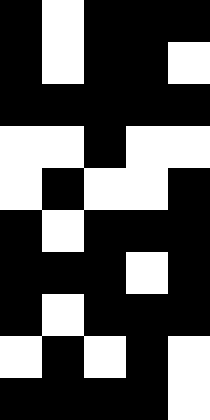[["black", "white", "black", "black", "black"], ["black", "white", "black", "black", "white"], ["black", "black", "black", "black", "black"], ["white", "white", "black", "white", "white"], ["white", "black", "white", "white", "black"], ["black", "white", "black", "black", "black"], ["black", "black", "black", "white", "black"], ["black", "white", "black", "black", "black"], ["white", "black", "white", "black", "white"], ["black", "black", "black", "black", "white"]]